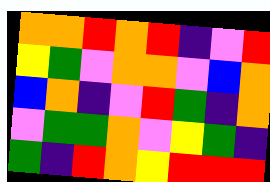[["orange", "orange", "red", "orange", "red", "indigo", "violet", "red"], ["yellow", "green", "violet", "orange", "orange", "violet", "blue", "orange"], ["blue", "orange", "indigo", "violet", "red", "green", "indigo", "orange"], ["violet", "green", "green", "orange", "violet", "yellow", "green", "indigo"], ["green", "indigo", "red", "orange", "yellow", "red", "red", "red"]]